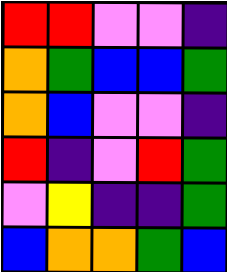[["red", "red", "violet", "violet", "indigo"], ["orange", "green", "blue", "blue", "green"], ["orange", "blue", "violet", "violet", "indigo"], ["red", "indigo", "violet", "red", "green"], ["violet", "yellow", "indigo", "indigo", "green"], ["blue", "orange", "orange", "green", "blue"]]